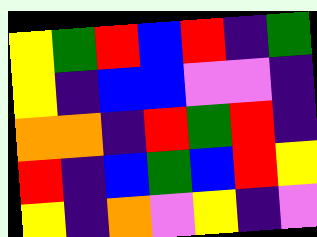[["yellow", "green", "red", "blue", "red", "indigo", "green"], ["yellow", "indigo", "blue", "blue", "violet", "violet", "indigo"], ["orange", "orange", "indigo", "red", "green", "red", "indigo"], ["red", "indigo", "blue", "green", "blue", "red", "yellow"], ["yellow", "indigo", "orange", "violet", "yellow", "indigo", "violet"]]